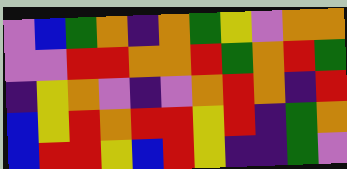[["violet", "blue", "green", "orange", "indigo", "orange", "green", "yellow", "violet", "orange", "orange"], ["violet", "violet", "red", "red", "orange", "orange", "red", "green", "orange", "red", "green"], ["indigo", "yellow", "orange", "violet", "indigo", "violet", "orange", "red", "orange", "indigo", "red"], ["blue", "yellow", "red", "orange", "red", "red", "yellow", "red", "indigo", "green", "orange"], ["blue", "red", "red", "yellow", "blue", "red", "yellow", "indigo", "indigo", "green", "violet"]]